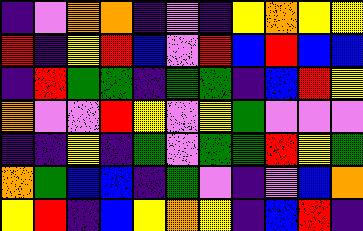[["indigo", "violet", "orange", "orange", "indigo", "violet", "indigo", "yellow", "orange", "yellow", "yellow"], ["red", "indigo", "yellow", "red", "blue", "violet", "red", "blue", "red", "blue", "blue"], ["indigo", "red", "green", "green", "indigo", "green", "green", "indigo", "blue", "red", "yellow"], ["orange", "violet", "violet", "red", "yellow", "violet", "yellow", "green", "violet", "violet", "violet"], ["indigo", "indigo", "yellow", "indigo", "green", "violet", "green", "green", "red", "yellow", "green"], ["orange", "green", "blue", "blue", "indigo", "green", "violet", "indigo", "violet", "blue", "orange"], ["yellow", "red", "indigo", "blue", "yellow", "orange", "yellow", "indigo", "blue", "red", "indigo"]]